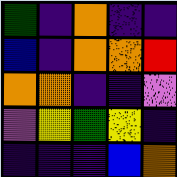[["green", "indigo", "orange", "indigo", "indigo"], ["blue", "indigo", "orange", "orange", "red"], ["orange", "orange", "indigo", "indigo", "violet"], ["violet", "yellow", "green", "yellow", "indigo"], ["indigo", "indigo", "indigo", "blue", "orange"]]